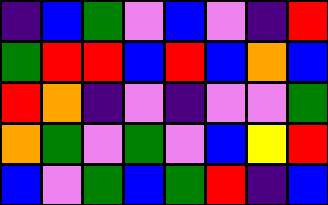[["indigo", "blue", "green", "violet", "blue", "violet", "indigo", "red"], ["green", "red", "red", "blue", "red", "blue", "orange", "blue"], ["red", "orange", "indigo", "violet", "indigo", "violet", "violet", "green"], ["orange", "green", "violet", "green", "violet", "blue", "yellow", "red"], ["blue", "violet", "green", "blue", "green", "red", "indigo", "blue"]]